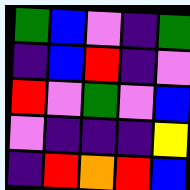[["green", "blue", "violet", "indigo", "green"], ["indigo", "blue", "red", "indigo", "violet"], ["red", "violet", "green", "violet", "blue"], ["violet", "indigo", "indigo", "indigo", "yellow"], ["indigo", "red", "orange", "red", "blue"]]